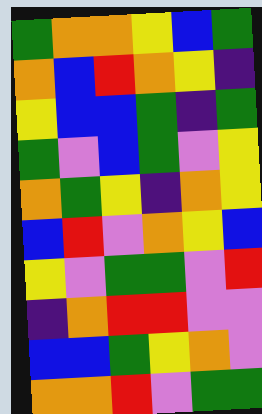[["green", "orange", "orange", "yellow", "blue", "green"], ["orange", "blue", "red", "orange", "yellow", "indigo"], ["yellow", "blue", "blue", "green", "indigo", "green"], ["green", "violet", "blue", "green", "violet", "yellow"], ["orange", "green", "yellow", "indigo", "orange", "yellow"], ["blue", "red", "violet", "orange", "yellow", "blue"], ["yellow", "violet", "green", "green", "violet", "red"], ["indigo", "orange", "red", "red", "violet", "violet"], ["blue", "blue", "green", "yellow", "orange", "violet"], ["orange", "orange", "red", "violet", "green", "green"]]